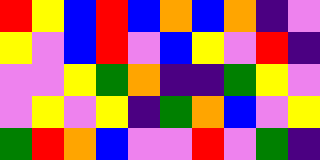[["red", "yellow", "blue", "red", "blue", "orange", "blue", "orange", "indigo", "violet"], ["yellow", "violet", "blue", "red", "violet", "blue", "yellow", "violet", "red", "indigo"], ["violet", "violet", "yellow", "green", "orange", "indigo", "indigo", "green", "yellow", "violet"], ["violet", "yellow", "violet", "yellow", "indigo", "green", "orange", "blue", "violet", "yellow"], ["green", "red", "orange", "blue", "violet", "violet", "red", "violet", "green", "indigo"]]